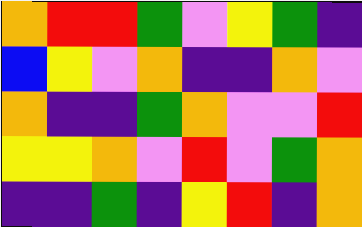[["orange", "red", "red", "green", "violet", "yellow", "green", "indigo"], ["blue", "yellow", "violet", "orange", "indigo", "indigo", "orange", "violet"], ["orange", "indigo", "indigo", "green", "orange", "violet", "violet", "red"], ["yellow", "yellow", "orange", "violet", "red", "violet", "green", "orange"], ["indigo", "indigo", "green", "indigo", "yellow", "red", "indigo", "orange"]]